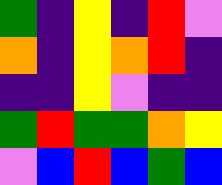[["green", "indigo", "yellow", "indigo", "red", "violet"], ["orange", "indigo", "yellow", "orange", "red", "indigo"], ["indigo", "indigo", "yellow", "violet", "indigo", "indigo"], ["green", "red", "green", "green", "orange", "yellow"], ["violet", "blue", "red", "blue", "green", "blue"]]